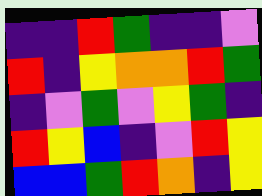[["indigo", "indigo", "red", "green", "indigo", "indigo", "violet"], ["red", "indigo", "yellow", "orange", "orange", "red", "green"], ["indigo", "violet", "green", "violet", "yellow", "green", "indigo"], ["red", "yellow", "blue", "indigo", "violet", "red", "yellow"], ["blue", "blue", "green", "red", "orange", "indigo", "yellow"]]